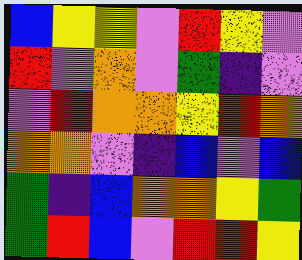[["blue", "yellow", "yellow", "violet", "red", "yellow", "violet"], ["red", "violet", "orange", "violet", "green", "indigo", "violet"], ["violet", "red", "orange", "orange", "yellow", "red", "orange"], ["orange", "orange", "violet", "indigo", "blue", "violet", "blue"], ["green", "indigo", "blue", "orange", "orange", "yellow", "green"], ["green", "red", "blue", "violet", "red", "red", "yellow"]]